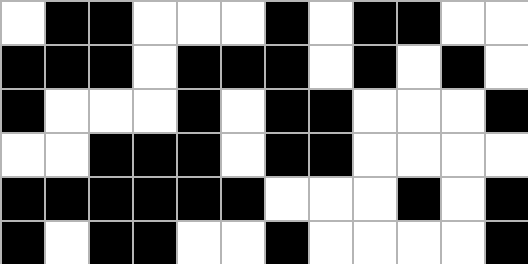[["white", "black", "black", "white", "white", "white", "black", "white", "black", "black", "white", "white"], ["black", "black", "black", "white", "black", "black", "black", "white", "black", "white", "black", "white"], ["black", "white", "white", "white", "black", "white", "black", "black", "white", "white", "white", "black"], ["white", "white", "black", "black", "black", "white", "black", "black", "white", "white", "white", "white"], ["black", "black", "black", "black", "black", "black", "white", "white", "white", "black", "white", "black"], ["black", "white", "black", "black", "white", "white", "black", "white", "white", "white", "white", "black"]]